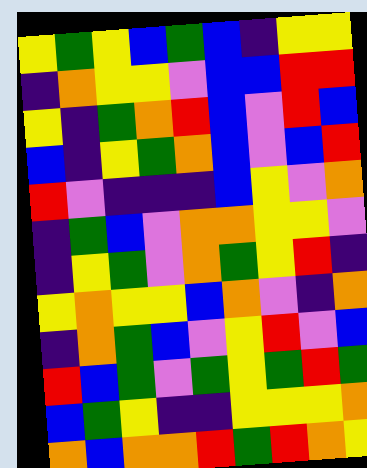[["yellow", "green", "yellow", "blue", "green", "blue", "indigo", "yellow", "yellow"], ["indigo", "orange", "yellow", "yellow", "violet", "blue", "blue", "red", "red"], ["yellow", "indigo", "green", "orange", "red", "blue", "violet", "red", "blue"], ["blue", "indigo", "yellow", "green", "orange", "blue", "violet", "blue", "red"], ["red", "violet", "indigo", "indigo", "indigo", "blue", "yellow", "violet", "orange"], ["indigo", "green", "blue", "violet", "orange", "orange", "yellow", "yellow", "violet"], ["indigo", "yellow", "green", "violet", "orange", "green", "yellow", "red", "indigo"], ["yellow", "orange", "yellow", "yellow", "blue", "orange", "violet", "indigo", "orange"], ["indigo", "orange", "green", "blue", "violet", "yellow", "red", "violet", "blue"], ["red", "blue", "green", "violet", "green", "yellow", "green", "red", "green"], ["blue", "green", "yellow", "indigo", "indigo", "yellow", "yellow", "yellow", "orange"], ["orange", "blue", "orange", "orange", "red", "green", "red", "orange", "yellow"]]